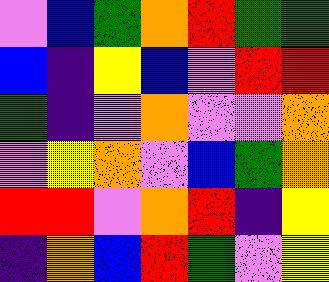[["violet", "blue", "green", "orange", "red", "green", "green"], ["blue", "indigo", "yellow", "blue", "violet", "red", "red"], ["green", "indigo", "violet", "orange", "violet", "violet", "orange"], ["violet", "yellow", "orange", "violet", "blue", "green", "orange"], ["red", "red", "violet", "orange", "red", "indigo", "yellow"], ["indigo", "orange", "blue", "red", "green", "violet", "yellow"]]